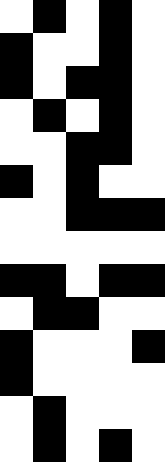[["white", "black", "white", "black", "white"], ["black", "white", "white", "black", "white"], ["black", "white", "black", "black", "white"], ["white", "black", "white", "black", "white"], ["white", "white", "black", "black", "white"], ["black", "white", "black", "white", "white"], ["white", "white", "black", "black", "black"], ["white", "white", "white", "white", "white"], ["black", "black", "white", "black", "black"], ["white", "black", "black", "white", "white"], ["black", "white", "white", "white", "black"], ["black", "white", "white", "white", "white"], ["white", "black", "white", "white", "white"], ["white", "black", "white", "black", "white"]]